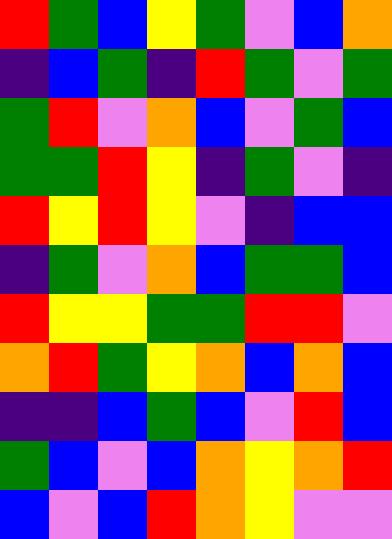[["red", "green", "blue", "yellow", "green", "violet", "blue", "orange"], ["indigo", "blue", "green", "indigo", "red", "green", "violet", "green"], ["green", "red", "violet", "orange", "blue", "violet", "green", "blue"], ["green", "green", "red", "yellow", "indigo", "green", "violet", "indigo"], ["red", "yellow", "red", "yellow", "violet", "indigo", "blue", "blue"], ["indigo", "green", "violet", "orange", "blue", "green", "green", "blue"], ["red", "yellow", "yellow", "green", "green", "red", "red", "violet"], ["orange", "red", "green", "yellow", "orange", "blue", "orange", "blue"], ["indigo", "indigo", "blue", "green", "blue", "violet", "red", "blue"], ["green", "blue", "violet", "blue", "orange", "yellow", "orange", "red"], ["blue", "violet", "blue", "red", "orange", "yellow", "violet", "violet"]]